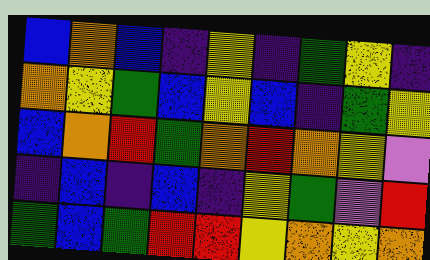[["blue", "orange", "blue", "indigo", "yellow", "indigo", "green", "yellow", "indigo"], ["orange", "yellow", "green", "blue", "yellow", "blue", "indigo", "green", "yellow"], ["blue", "orange", "red", "green", "orange", "red", "orange", "yellow", "violet"], ["indigo", "blue", "indigo", "blue", "indigo", "yellow", "green", "violet", "red"], ["green", "blue", "green", "red", "red", "yellow", "orange", "yellow", "orange"]]